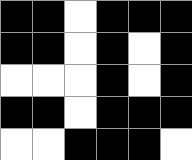[["black", "black", "white", "black", "black", "black"], ["black", "black", "white", "black", "white", "black"], ["white", "white", "white", "black", "white", "black"], ["black", "black", "white", "black", "black", "black"], ["white", "white", "black", "black", "black", "white"]]